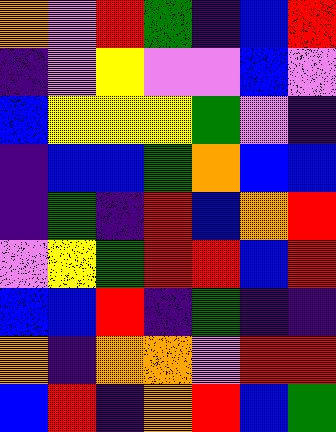[["orange", "violet", "red", "green", "indigo", "blue", "red"], ["indigo", "violet", "yellow", "violet", "violet", "blue", "violet"], ["blue", "yellow", "yellow", "yellow", "green", "violet", "indigo"], ["indigo", "blue", "blue", "green", "orange", "blue", "blue"], ["indigo", "green", "indigo", "red", "blue", "orange", "red"], ["violet", "yellow", "green", "red", "red", "blue", "red"], ["blue", "blue", "red", "indigo", "green", "indigo", "indigo"], ["orange", "indigo", "orange", "orange", "violet", "red", "red"], ["blue", "red", "indigo", "orange", "red", "blue", "green"]]